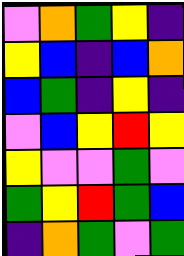[["violet", "orange", "green", "yellow", "indigo"], ["yellow", "blue", "indigo", "blue", "orange"], ["blue", "green", "indigo", "yellow", "indigo"], ["violet", "blue", "yellow", "red", "yellow"], ["yellow", "violet", "violet", "green", "violet"], ["green", "yellow", "red", "green", "blue"], ["indigo", "orange", "green", "violet", "green"]]